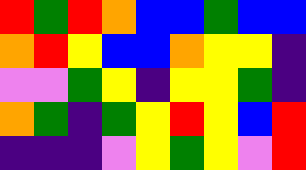[["red", "green", "red", "orange", "blue", "blue", "green", "blue", "blue"], ["orange", "red", "yellow", "blue", "blue", "orange", "yellow", "yellow", "indigo"], ["violet", "violet", "green", "yellow", "indigo", "yellow", "yellow", "green", "indigo"], ["orange", "green", "indigo", "green", "yellow", "red", "yellow", "blue", "red"], ["indigo", "indigo", "indigo", "violet", "yellow", "green", "yellow", "violet", "red"]]